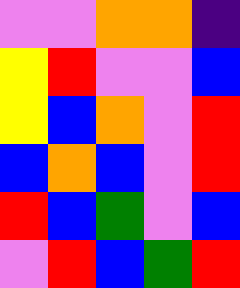[["violet", "violet", "orange", "orange", "indigo"], ["yellow", "red", "violet", "violet", "blue"], ["yellow", "blue", "orange", "violet", "red"], ["blue", "orange", "blue", "violet", "red"], ["red", "blue", "green", "violet", "blue"], ["violet", "red", "blue", "green", "red"]]